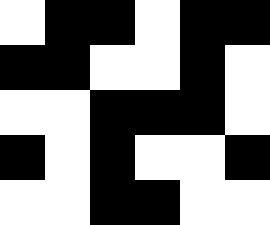[["white", "black", "black", "white", "black", "black"], ["black", "black", "white", "white", "black", "white"], ["white", "white", "black", "black", "black", "white"], ["black", "white", "black", "white", "white", "black"], ["white", "white", "black", "black", "white", "white"]]